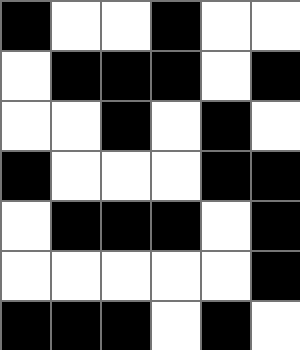[["black", "white", "white", "black", "white", "white"], ["white", "black", "black", "black", "white", "black"], ["white", "white", "black", "white", "black", "white"], ["black", "white", "white", "white", "black", "black"], ["white", "black", "black", "black", "white", "black"], ["white", "white", "white", "white", "white", "black"], ["black", "black", "black", "white", "black", "white"]]